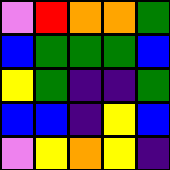[["violet", "red", "orange", "orange", "green"], ["blue", "green", "green", "green", "blue"], ["yellow", "green", "indigo", "indigo", "green"], ["blue", "blue", "indigo", "yellow", "blue"], ["violet", "yellow", "orange", "yellow", "indigo"]]